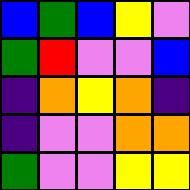[["blue", "green", "blue", "yellow", "violet"], ["green", "red", "violet", "violet", "blue"], ["indigo", "orange", "yellow", "orange", "indigo"], ["indigo", "violet", "violet", "orange", "orange"], ["green", "violet", "violet", "yellow", "yellow"]]